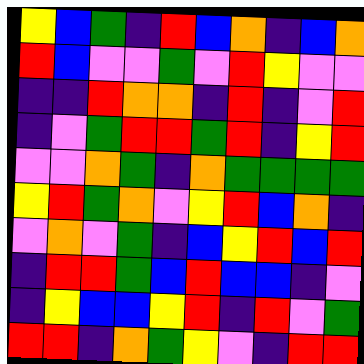[["yellow", "blue", "green", "indigo", "red", "blue", "orange", "indigo", "blue", "orange"], ["red", "blue", "violet", "violet", "green", "violet", "red", "yellow", "violet", "violet"], ["indigo", "indigo", "red", "orange", "orange", "indigo", "red", "indigo", "violet", "red"], ["indigo", "violet", "green", "red", "red", "green", "red", "indigo", "yellow", "red"], ["violet", "violet", "orange", "green", "indigo", "orange", "green", "green", "green", "green"], ["yellow", "red", "green", "orange", "violet", "yellow", "red", "blue", "orange", "indigo"], ["violet", "orange", "violet", "green", "indigo", "blue", "yellow", "red", "blue", "red"], ["indigo", "red", "red", "green", "blue", "red", "blue", "blue", "indigo", "violet"], ["indigo", "yellow", "blue", "blue", "yellow", "red", "indigo", "red", "violet", "green"], ["red", "red", "indigo", "orange", "green", "yellow", "violet", "indigo", "red", "red"]]